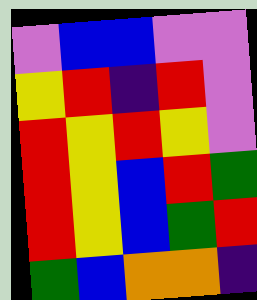[["violet", "blue", "blue", "violet", "violet"], ["yellow", "red", "indigo", "red", "violet"], ["red", "yellow", "red", "yellow", "violet"], ["red", "yellow", "blue", "red", "green"], ["red", "yellow", "blue", "green", "red"], ["green", "blue", "orange", "orange", "indigo"]]